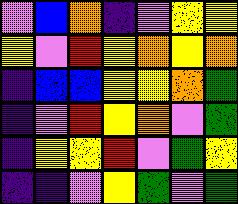[["violet", "blue", "orange", "indigo", "violet", "yellow", "yellow"], ["yellow", "violet", "red", "yellow", "orange", "yellow", "orange"], ["indigo", "blue", "blue", "yellow", "yellow", "orange", "green"], ["indigo", "violet", "red", "yellow", "orange", "violet", "green"], ["indigo", "yellow", "yellow", "red", "violet", "green", "yellow"], ["indigo", "indigo", "violet", "yellow", "green", "violet", "green"]]